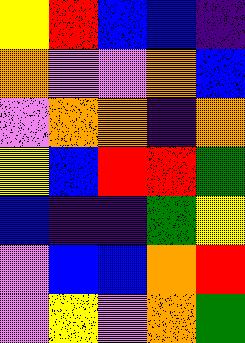[["yellow", "red", "blue", "blue", "indigo"], ["orange", "violet", "violet", "orange", "blue"], ["violet", "orange", "orange", "indigo", "orange"], ["yellow", "blue", "red", "red", "green"], ["blue", "indigo", "indigo", "green", "yellow"], ["violet", "blue", "blue", "orange", "red"], ["violet", "yellow", "violet", "orange", "green"]]